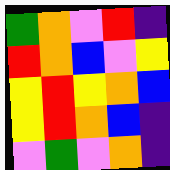[["green", "orange", "violet", "red", "indigo"], ["red", "orange", "blue", "violet", "yellow"], ["yellow", "red", "yellow", "orange", "blue"], ["yellow", "red", "orange", "blue", "indigo"], ["violet", "green", "violet", "orange", "indigo"]]